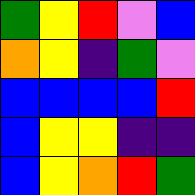[["green", "yellow", "red", "violet", "blue"], ["orange", "yellow", "indigo", "green", "violet"], ["blue", "blue", "blue", "blue", "red"], ["blue", "yellow", "yellow", "indigo", "indigo"], ["blue", "yellow", "orange", "red", "green"]]